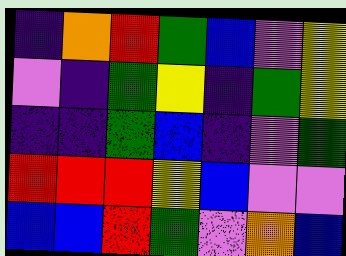[["indigo", "orange", "red", "green", "blue", "violet", "yellow"], ["violet", "indigo", "green", "yellow", "indigo", "green", "yellow"], ["indigo", "indigo", "green", "blue", "indigo", "violet", "green"], ["red", "red", "red", "yellow", "blue", "violet", "violet"], ["blue", "blue", "red", "green", "violet", "orange", "blue"]]